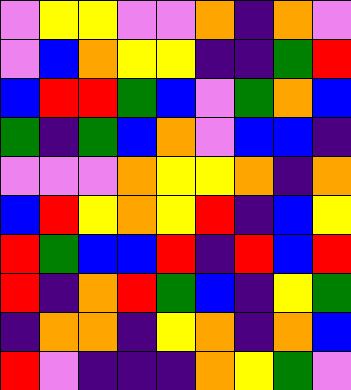[["violet", "yellow", "yellow", "violet", "violet", "orange", "indigo", "orange", "violet"], ["violet", "blue", "orange", "yellow", "yellow", "indigo", "indigo", "green", "red"], ["blue", "red", "red", "green", "blue", "violet", "green", "orange", "blue"], ["green", "indigo", "green", "blue", "orange", "violet", "blue", "blue", "indigo"], ["violet", "violet", "violet", "orange", "yellow", "yellow", "orange", "indigo", "orange"], ["blue", "red", "yellow", "orange", "yellow", "red", "indigo", "blue", "yellow"], ["red", "green", "blue", "blue", "red", "indigo", "red", "blue", "red"], ["red", "indigo", "orange", "red", "green", "blue", "indigo", "yellow", "green"], ["indigo", "orange", "orange", "indigo", "yellow", "orange", "indigo", "orange", "blue"], ["red", "violet", "indigo", "indigo", "indigo", "orange", "yellow", "green", "violet"]]